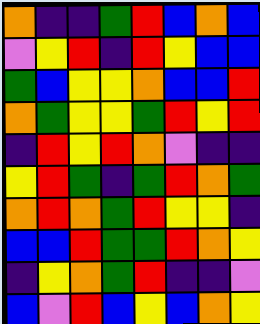[["orange", "indigo", "indigo", "green", "red", "blue", "orange", "blue"], ["violet", "yellow", "red", "indigo", "red", "yellow", "blue", "blue"], ["green", "blue", "yellow", "yellow", "orange", "blue", "blue", "red"], ["orange", "green", "yellow", "yellow", "green", "red", "yellow", "red"], ["indigo", "red", "yellow", "red", "orange", "violet", "indigo", "indigo"], ["yellow", "red", "green", "indigo", "green", "red", "orange", "green"], ["orange", "red", "orange", "green", "red", "yellow", "yellow", "indigo"], ["blue", "blue", "red", "green", "green", "red", "orange", "yellow"], ["indigo", "yellow", "orange", "green", "red", "indigo", "indigo", "violet"], ["blue", "violet", "red", "blue", "yellow", "blue", "orange", "yellow"]]